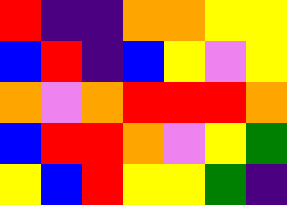[["red", "indigo", "indigo", "orange", "orange", "yellow", "yellow"], ["blue", "red", "indigo", "blue", "yellow", "violet", "yellow"], ["orange", "violet", "orange", "red", "red", "red", "orange"], ["blue", "red", "red", "orange", "violet", "yellow", "green"], ["yellow", "blue", "red", "yellow", "yellow", "green", "indigo"]]